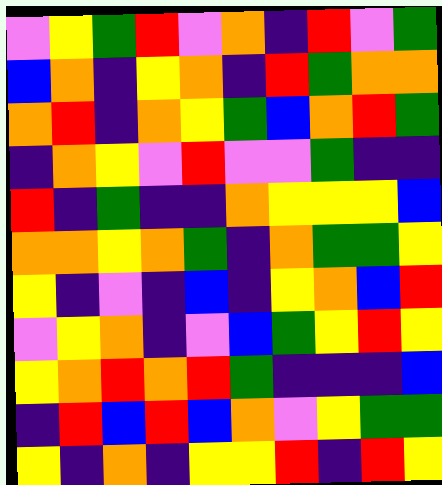[["violet", "yellow", "green", "red", "violet", "orange", "indigo", "red", "violet", "green"], ["blue", "orange", "indigo", "yellow", "orange", "indigo", "red", "green", "orange", "orange"], ["orange", "red", "indigo", "orange", "yellow", "green", "blue", "orange", "red", "green"], ["indigo", "orange", "yellow", "violet", "red", "violet", "violet", "green", "indigo", "indigo"], ["red", "indigo", "green", "indigo", "indigo", "orange", "yellow", "yellow", "yellow", "blue"], ["orange", "orange", "yellow", "orange", "green", "indigo", "orange", "green", "green", "yellow"], ["yellow", "indigo", "violet", "indigo", "blue", "indigo", "yellow", "orange", "blue", "red"], ["violet", "yellow", "orange", "indigo", "violet", "blue", "green", "yellow", "red", "yellow"], ["yellow", "orange", "red", "orange", "red", "green", "indigo", "indigo", "indigo", "blue"], ["indigo", "red", "blue", "red", "blue", "orange", "violet", "yellow", "green", "green"], ["yellow", "indigo", "orange", "indigo", "yellow", "yellow", "red", "indigo", "red", "yellow"]]